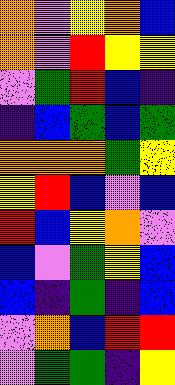[["orange", "violet", "yellow", "orange", "blue"], ["orange", "violet", "red", "yellow", "yellow"], ["violet", "green", "red", "blue", "indigo"], ["indigo", "blue", "green", "blue", "green"], ["orange", "orange", "orange", "green", "yellow"], ["yellow", "red", "blue", "violet", "blue"], ["red", "blue", "yellow", "orange", "violet"], ["blue", "violet", "green", "yellow", "blue"], ["blue", "indigo", "green", "indigo", "blue"], ["violet", "orange", "blue", "red", "red"], ["violet", "green", "green", "indigo", "yellow"]]